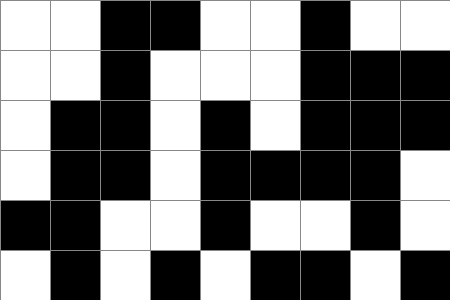[["white", "white", "black", "black", "white", "white", "black", "white", "white"], ["white", "white", "black", "white", "white", "white", "black", "black", "black"], ["white", "black", "black", "white", "black", "white", "black", "black", "black"], ["white", "black", "black", "white", "black", "black", "black", "black", "white"], ["black", "black", "white", "white", "black", "white", "white", "black", "white"], ["white", "black", "white", "black", "white", "black", "black", "white", "black"]]